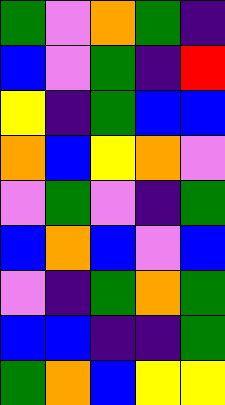[["green", "violet", "orange", "green", "indigo"], ["blue", "violet", "green", "indigo", "red"], ["yellow", "indigo", "green", "blue", "blue"], ["orange", "blue", "yellow", "orange", "violet"], ["violet", "green", "violet", "indigo", "green"], ["blue", "orange", "blue", "violet", "blue"], ["violet", "indigo", "green", "orange", "green"], ["blue", "blue", "indigo", "indigo", "green"], ["green", "orange", "blue", "yellow", "yellow"]]